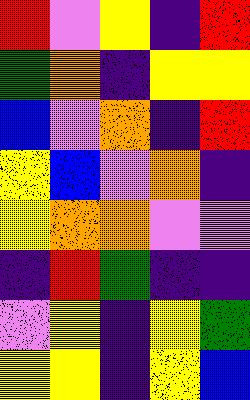[["red", "violet", "yellow", "indigo", "red"], ["green", "orange", "indigo", "yellow", "yellow"], ["blue", "violet", "orange", "indigo", "red"], ["yellow", "blue", "violet", "orange", "indigo"], ["yellow", "orange", "orange", "violet", "violet"], ["indigo", "red", "green", "indigo", "indigo"], ["violet", "yellow", "indigo", "yellow", "green"], ["yellow", "yellow", "indigo", "yellow", "blue"]]